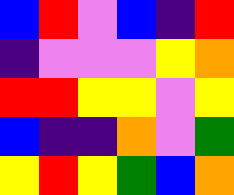[["blue", "red", "violet", "blue", "indigo", "red"], ["indigo", "violet", "violet", "violet", "yellow", "orange"], ["red", "red", "yellow", "yellow", "violet", "yellow"], ["blue", "indigo", "indigo", "orange", "violet", "green"], ["yellow", "red", "yellow", "green", "blue", "orange"]]